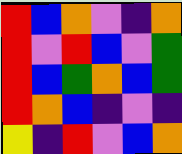[["red", "blue", "orange", "violet", "indigo", "orange"], ["red", "violet", "red", "blue", "violet", "green"], ["red", "blue", "green", "orange", "blue", "green"], ["red", "orange", "blue", "indigo", "violet", "indigo"], ["yellow", "indigo", "red", "violet", "blue", "orange"]]